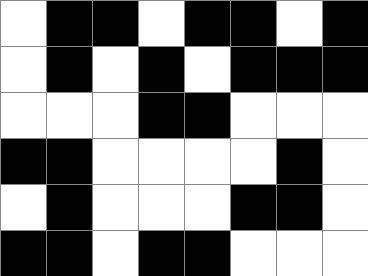[["white", "black", "black", "white", "black", "black", "white", "black"], ["white", "black", "white", "black", "white", "black", "black", "black"], ["white", "white", "white", "black", "black", "white", "white", "white"], ["black", "black", "white", "white", "white", "white", "black", "white"], ["white", "black", "white", "white", "white", "black", "black", "white"], ["black", "black", "white", "black", "black", "white", "white", "white"]]